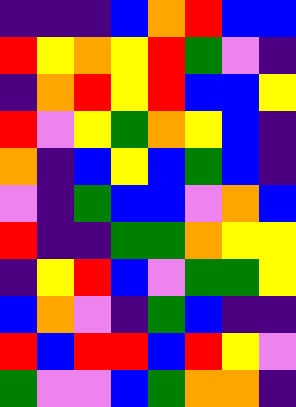[["indigo", "indigo", "indigo", "blue", "orange", "red", "blue", "blue"], ["red", "yellow", "orange", "yellow", "red", "green", "violet", "indigo"], ["indigo", "orange", "red", "yellow", "red", "blue", "blue", "yellow"], ["red", "violet", "yellow", "green", "orange", "yellow", "blue", "indigo"], ["orange", "indigo", "blue", "yellow", "blue", "green", "blue", "indigo"], ["violet", "indigo", "green", "blue", "blue", "violet", "orange", "blue"], ["red", "indigo", "indigo", "green", "green", "orange", "yellow", "yellow"], ["indigo", "yellow", "red", "blue", "violet", "green", "green", "yellow"], ["blue", "orange", "violet", "indigo", "green", "blue", "indigo", "indigo"], ["red", "blue", "red", "red", "blue", "red", "yellow", "violet"], ["green", "violet", "violet", "blue", "green", "orange", "orange", "indigo"]]